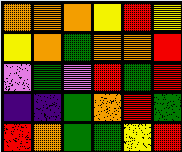[["orange", "orange", "orange", "yellow", "red", "yellow"], ["yellow", "orange", "green", "orange", "orange", "red"], ["violet", "green", "violet", "red", "green", "red"], ["indigo", "indigo", "green", "orange", "red", "green"], ["red", "orange", "green", "green", "yellow", "red"]]